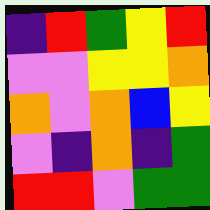[["indigo", "red", "green", "yellow", "red"], ["violet", "violet", "yellow", "yellow", "orange"], ["orange", "violet", "orange", "blue", "yellow"], ["violet", "indigo", "orange", "indigo", "green"], ["red", "red", "violet", "green", "green"]]